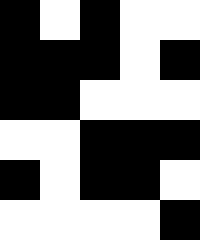[["black", "white", "black", "white", "white"], ["black", "black", "black", "white", "black"], ["black", "black", "white", "white", "white"], ["white", "white", "black", "black", "black"], ["black", "white", "black", "black", "white"], ["white", "white", "white", "white", "black"]]